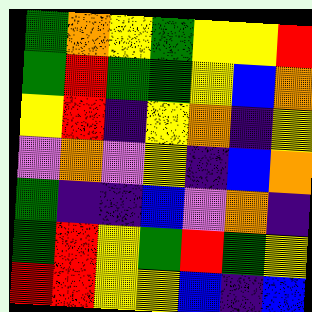[["green", "orange", "yellow", "green", "yellow", "yellow", "red"], ["green", "red", "green", "green", "yellow", "blue", "orange"], ["yellow", "red", "indigo", "yellow", "orange", "indigo", "yellow"], ["violet", "orange", "violet", "yellow", "indigo", "blue", "orange"], ["green", "indigo", "indigo", "blue", "violet", "orange", "indigo"], ["green", "red", "yellow", "green", "red", "green", "yellow"], ["red", "red", "yellow", "yellow", "blue", "indigo", "blue"]]